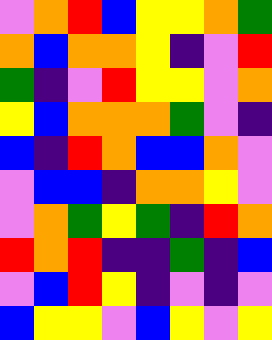[["violet", "orange", "red", "blue", "yellow", "yellow", "orange", "green"], ["orange", "blue", "orange", "orange", "yellow", "indigo", "violet", "red"], ["green", "indigo", "violet", "red", "yellow", "yellow", "violet", "orange"], ["yellow", "blue", "orange", "orange", "orange", "green", "violet", "indigo"], ["blue", "indigo", "red", "orange", "blue", "blue", "orange", "violet"], ["violet", "blue", "blue", "indigo", "orange", "orange", "yellow", "violet"], ["violet", "orange", "green", "yellow", "green", "indigo", "red", "orange"], ["red", "orange", "red", "indigo", "indigo", "green", "indigo", "blue"], ["violet", "blue", "red", "yellow", "indigo", "violet", "indigo", "violet"], ["blue", "yellow", "yellow", "violet", "blue", "yellow", "violet", "yellow"]]